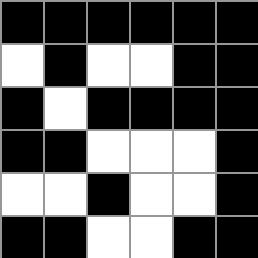[["black", "black", "black", "black", "black", "black"], ["white", "black", "white", "white", "black", "black"], ["black", "white", "black", "black", "black", "black"], ["black", "black", "white", "white", "white", "black"], ["white", "white", "black", "white", "white", "black"], ["black", "black", "white", "white", "black", "black"]]